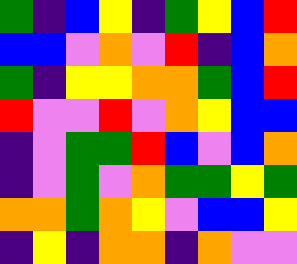[["green", "indigo", "blue", "yellow", "indigo", "green", "yellow", "blue", "red"], ["blue", "blue", "violet", "orange", "violet", "red", "indigo", "blue", "orange"], ["green", "indigo", "yellow", "yellow", "orange", "orange", "green", "blue", "red"], ["red", "violet", "violet", "red", "violet", "orange", "yellow", "blue", "blue"], ["indigo", "violet", "green", "green", "red", "blue", "violet", "blue", "orange"], ["indigo", "violet", "green", "violet", "orange", "green", "green", "yellow", "green"], ["orange", "orange", "green", "orange", "yellow", "violet", "blue", "blue", "yellow"], ["indigo", "yellow", "indigo", "orange", "orange", "indigo", "orange", "violet", "violet"]]